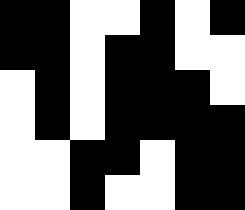[["black", "black", "white", "white", "black", "white", "black"], ["black", "black", "white", "black", "black", "white", "white"], ["white", "black", "white", "black", "black", "black", "white"], ["white", "black", "white", "black", "black", "black", "black"], ["white", "white", "black", "black", "white", "black", "black"], ["white", "white", "black", "white", "white", "black", "black"]]